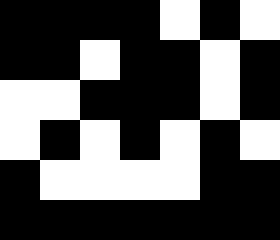[["black", "black", "black", "black", "white", "black", "white"], ["black", "black", "white", "black", "black", "white", "black"], ["white", "white", "black", "black", "black", "white", "black"], ["white", "black", "white", "black", "white", "black", "white"], ["black", "white", "white", "white", "white", "black", "black"], ["black", "black", "black", "black", "black", "black", "black"]]